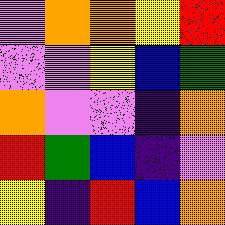[["violet", "orange", "orange", "yellow", "red"], ["violet", "violet", "yellow", "blue", "green"], ["orange", "violet", "violet", "indigo", "orange"], ["red", "green", "blue", "indigo", "violet"], ["yellow", "indigo", "red", "blue", "orange"]]